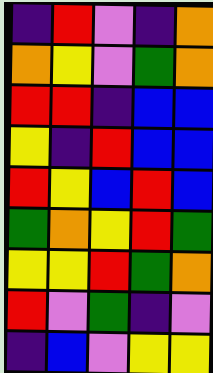[["indigo", "red", "violet", "indigo", "orange"], ["orange", "yellow", "violet", "green", "orange"], ["red", "red", "indigo", "blue", "blue"], ["yellow", "indigo", "red", "blue", "blue"], ["red", "yellow", "blue", "red", "blue"], ["green", "orange", "yellow", "red", "green"], ["yellow", "yellow", "red", "green", "orange"], ["red", "violet", "green", "indigo", "violet"], ["indigo", "blue", "violet", "yellow", "yellow"]]